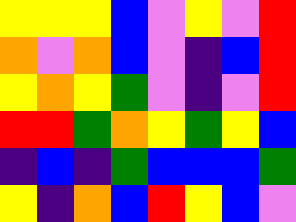[["yellow", "yellow", "yellow", "blue", "violet", "yellow", "violet", "red"], ["orange", "violet", "orange", "blue", "violet", "indigo", "blue", "red"], ["yellow", "orange", "yellow", "green", "violet", "indigo", "violet", "red"], ["red", "red", "green", "orange", "yellow", "green", "yellow", "blue"], ["indigo", "blue", "indigo", "green", "blue", "blue", "blue", "green"], ["yellow", "indigo", "orange", "blue", "red", "yellow", "blue", "violet"]]